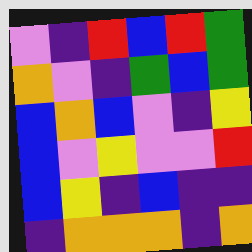[["violet", "indigo", "red", "blue", "red", "green"], ["orange", "violet", "indigo", "green", "blue", "green"], ["blue", "orange", "blue", "violet", "indigo", "yellow"], ["blue", "violet", "yellow", "violet", "violet", "red"], ["blue", "yellow", "indigo", "blue", "indigo", "indigo"], ["indigo", "orange", "orange", "orange", "indigo", "orange"]]